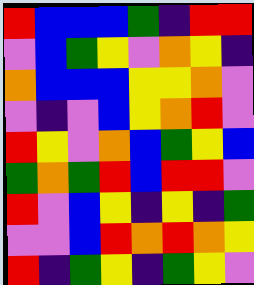[["red", "blue", "blue", "blue", "green", "indigo", "red", "red"], ["violet", "blue", "green", "yellow", "violet", "orange", "yellow", "indigo"], ["orange", "blue", "blue", "blue", "yellow", "yellow", "orange", "violet"], ["violet", "indigo", "violet", "blue", "yellow", "orange", "red", "violet"], ["red", "yellow", "violet", "orange", "blue", "green", "yellow", "blue"], ["green", "orange", "green", "red", "blue", "red", "red", "violet"], ["red", "violet", "blue", "yellow", "indigo", "yellow", "indigo", "green"], ["violet", "violet", "blue", "red", "orange", "red", "orange", "yellow"], ["red", "indigo", "green", "yellow", "indigo", "green", "yellow", "violet"]]